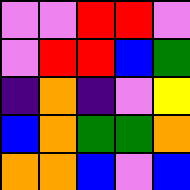[["violet", "violet", "red", "red", "violet"], ["violet", "red", "red", "blue", "green"], ["indigo", "orange", "indigo", "violet", "yellow"], ["blue", "orange", "green", "green", "orange"], ["orange", "orange", "blue", "violet", "blue"]]